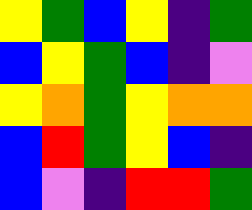[["yellow", "green", "blue", "yellow", "indigo", "green"], ["blue", "yellow", "green", "blue", "indigo", "violet"], ["yellow", "orange", "green", "yellow", "orange", "orange"], ["blue", "red", "green", "yellow", "blue", "indigo"], ["blue", "violet", "indigo", "red", "red", "green"]]